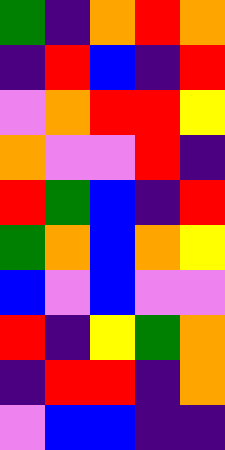[["green", "indigo", "orange", "red", "orange"], ["indigo", "red", "blue", "indigo", "red"], ["violet", "orange", "red", "red", "yellow"], ["orange", "violet", "violet", "red", "indigo"], ["red", "green", "blue", "indigo", "red"], ["green", "orange", "blue", "orange", "yellow"], ["blue", "violet", "blue", "violet", "violet"], ["red", "indigo", "yellow", "green", "orange"], ["indigo", "red", "red", "indigo", "orange"], ["violet", "blue", "blue", "indigo", "indigo"]]